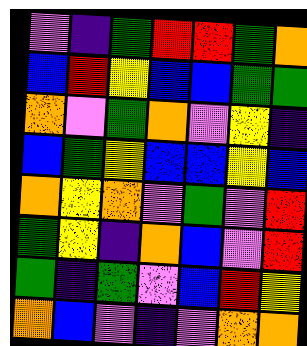[["violet", "indigo", "green", "red", "red", "green", "orange"], ["blue", "red", "yellow", "blue", "blue", "green", "green"], ["orange", "violet", "green", "orange", "violet", "yellow", "indigo"], ["blue", "green", "yellow", "blue", "blue", "yellow", "blue"], ["orange", "yellow", "orange", "violet", "green", "violet", "red"], ["green", "yellow", "indigo", "orange", "blue", "violet", "red"], ["green", "indigo", "green", "violet", "blue", "red", "yellow"], ["orange", "blue", "violet", "indigo", "violet", "orange", "orange"]]